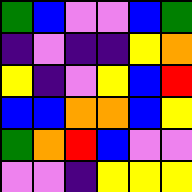[["green", "blue", "violet", "violet", "blue", "green"], ["indigo", "violet", "indigo", "indigo", "yellow", "orange"], ["yellow", "indigo", "violet", "yellow", "blue", "red"], ["blue", "blue", "orange", "orange", "blue", "yellow"], ["green", "orange", "red", "blue", "violet", "violet"], ["violet", "violet", "indigo", "yellow", "yellow", "yellow"]]